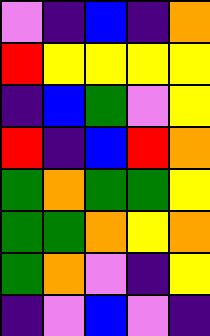[["violet", "indigo", "blue", "indigo", "orange"], ["red", "yellow", "yellow", "yellow", "yellow"], ["indigo", "blue", "green", "violet", "yellow"], ["red", "indigo", "blue", "red", "orange"], ["green", "orange", "green", "green", "yellow"], ["green", "green", "orange", "yellow", "orange"], ["green", "orange", "violet", "indigo", "yellow"], ["indigo", "violet", "blue", "violet", "indigo"]]